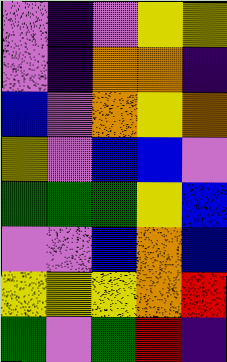[["violet", "indigo", "violet", "yellow", "yellow"], ["violet", "indigo", "orange", "orange", "indigo"], ["blue", "violet", "orange", "yellow", "orange"], ["yellow", "violet", "blue", "blue", "violet"], ["green", "green", "green", "yellow", "blue"], ["violet", "violet", "blue", "orange", "blue"], ["yellow", "yellow", "yellow", "orange", "red"], ["green", "violet", "green", "red", "indigo"]]